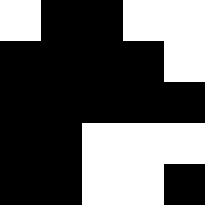[["white", "black", "black", "white", "white"], ["black", "black", "black", "black", "white"], ["black", "black", "black", "black", "black"], ["black", "black", "white", "white", "white"], ["black", "black", "white", "white", "black"]]